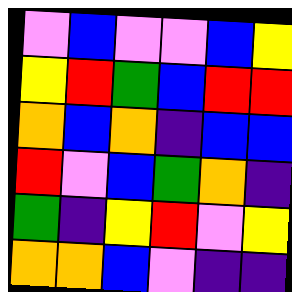[["violet", "blue", "violet", "violet", "blue", "yellow"], ["yellow", "red", "green", "blue", "red", "red"], ["orange", "blue", "orange", "indigo", "blue", "blue"], ["red", "violet", "blue", "green", "orange", "indigo"], ["green", "indigo", "yellow", "red", "violet", "yellow"], ["orange", "orange", "blue", "violet", "indigo", "indigo"]]